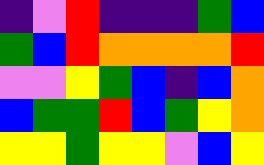[["indigo", "violet", "red", "indigo", "indigo", "indigo", "green", "blue"], ["green", "blue", "red", "orange", "orange", "orange", "orange", "red"], ["violet", "violet", "yellow", "green", "blue", "indigo", "blue", "orange"], ["blue", "green", "green", "red", "blue", "green", "yellow", "orange"], ["yellow", "yellow", "green", "yellow", "yellow", "violet", "blue", "yellow"]]